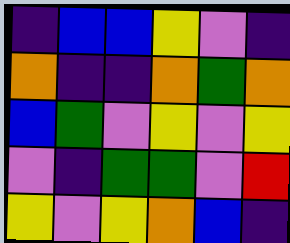[["indigo", "blue", "blue", "yellow", "violet", "indigo"], ["orange", "indigo", "indigo", "orange", "green", "orange"], ["blue", "green", "violet", "yellow", "violet", "yellow"], ["violet", "indigo", "green", "green", "violet", "red"], ["yellow", "violet", "yellow", "orange", "blue", "indigo"]]